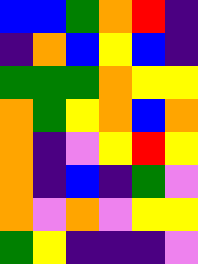[["blue", "blue", "green", "orange", "red", "indigo"], ["indigo", "orange", "blue", "yellow", "blue", "indigo"], ["green", "green", "green", "orange", "yellow", "yellow"], ["orange", "green", "yellow", "orange", "blue", "orange"], ["orange", "indigo", "violet", "yellow", "red", "yellow"], ["orange", "indigo", "blue", "indigo", "green", "violet"], ["orange", "violet", "orange", "violet", "yellow", "yellow"], ["green", "yellow", "indigo", "indigo", "indigo", "violet"]]